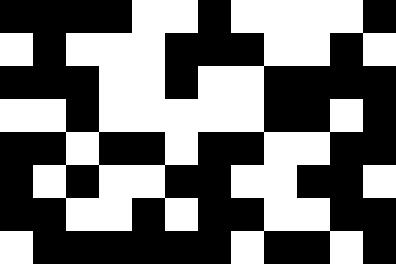[["black", "black", "black", "black", "white", "white", "black", "white", "white", "white", "white", "black"], ["white", "black", "white", "white", "white", "black", "black", "black", "white", "white", "black", "white"], ["black", "black", "black", "white", "white", "black", "white", "white", "black", "black", "black", "black"], ["white", "white", "black", "white", "white", "white", "white", "white", "black", "black", "white", "black"], ["black", "black", "white", "black", "black", "white", "black", "black", "white", "white", "black", "black"], ["black", "white", "black", "white", "white", "black", "black", "white", "white", "black", "black", "white"], ["black", "black", "white", "white", "black", "white", "black", "black", "white", "white", "black", "black"], ["white", "black", "black", "black", "black", "black", "black", "white", "black", "black", "white", "black"]]